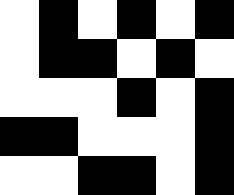[["white", "black", "white", "black", "white", "black"], ["white", "black", "black", "white", "black", "white"], ["white", "white", "white", "black", "white", "black"], ["black", "black", "white", "white", "white", "black"], ["white", "white", "black", "black", "white", "black"]]